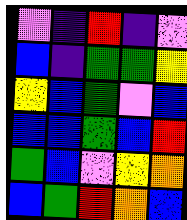[["violet", "indigo", "red", "indigo", "violet"], ["blue", "indigo", "green", "green", "yellow"], ["yellow", "blue", "green", "violet", "blue"], ["blue", "blue", "green", "blue", "red"], ["green", "blue", "violet", "yellow", "orange"], ["blue", "green", "red", "orange", "blue"]]